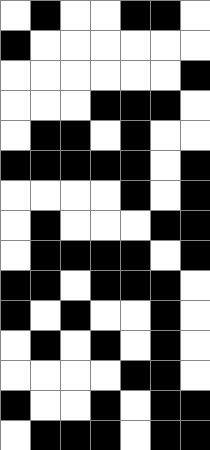[["white", "black", "white", "white", "black", "black", "white"], ["black", "white", "white", "white", "white", "white", "white"], ["white", "white", "white", "white", "white", "white", "black"], ["white", "white", "white", "black", "black", "black", "white"], ["white", "black", "black", "white", "black", "white", "white"], ["black", "black", "black", "black", "black", "white", "black"], ["white", "white", "white", "white", "black", "white", "black"], ["white", "black", "white", "white", "white", "black", "black"], ["white", "black", "black", "black", "black", "white", "black"], ["black", "black", "white", "black", "black", "black", "white"], ["black", "white", "black", "white", "white", "black", "white"], ["white", "black", "white", "black", "white", "black", "white"], ["white", "white", "white", "white", "black", "black", "white"], ["black", "white", "white", "black", "white", "black", "black"], ["white", "black", "black", "black", "white", "black", "black"]]